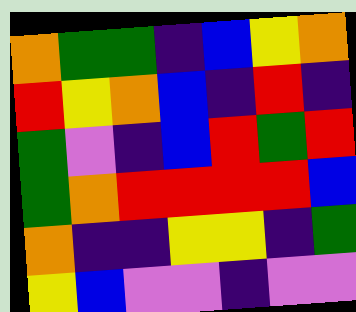[["orange", "green", "green", "indigo", "blue", "yellow", "orange"], ["red", "yellow", "orange", "blue", "indigo", "red", "indigo"], ["green", "violet", "indigo", "blue", "red", "green", "red"], ["green", "orange", "red", "red", "red", "red", "blue"], ["orange", "indigo", "indigo", "yellow", "yellow", "indigo", "green"], ["yellow", "blue", "violet", "violet", "indigo", "violet", "violet"]]